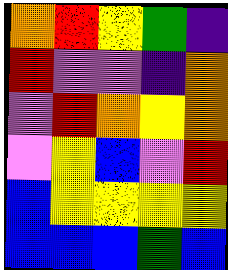[["orange", "red", "yellow", "green", "indigo"], ["red", "violet", "violet", "indigo", "orange"], ["violet", "red", "orange", "yellow", "orange"], ["violet", "yellow", "blue", "violet", "red"], ["blue", "yellow", "yellow", "yellow", "yellow"], ["blue", "blue", "blue", "green", "blue"]]